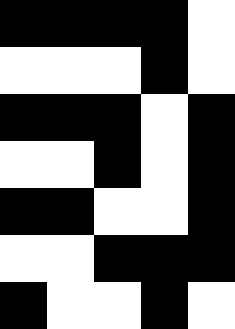[["black", "black", "black", "black", "white"], ["white", "white", "white", "black", "white"], ["black", "black", "black", "white", "black"], ["white", "white", "black", "white", "black"], ["black", "black", "white", "white", "black"], ["white", "white", "black", "black", "black"], ["black", "white", "white", "black", "white"]]